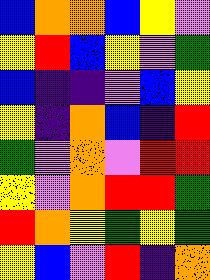[["blue", "orange", "orange", "blue", "yellow", "violet"], ["yellow", "red", "blue", "yellow", "violet", "green"], ["blue", "indigo", "indigo", "violet", "blue", "yellow"], ["yellow", "indigo", "orange", "blue", "indigo", "red"], ["green", "violet", "orange", "violet", "red", "red"], ["yellow", "violet", "orange", "red", "red", "green"], ["red", "orange", "yellow", "green", "yellow", "green"], ["yellow", "blue", "violet", "red", "indigo", "orange"]]